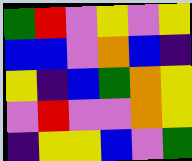[["green", "red", "violet", "yellow", "violet", "yellow"], ["blue", "blue", "violet", "orange", "blue", "indigo"], ["yellow", "indigo", "blue", "green", "orange", "yellow"], ["violet", "red", "violet", "violet", "orange", "yellow"], ["indigo", "yellow", "yellow", "blue", "violet", "green"]]